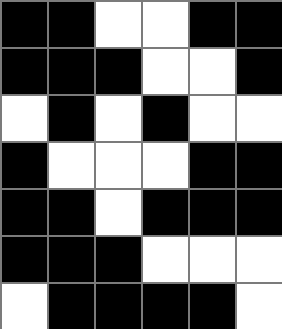[["black", "black", "white", "white", "black", "black"], ["black", "black", "black", "white", "white", "black"], ["white", "black", "white", "black", "white", "white"], ["black", "white", "white", "white", "black", "black"], ["black", "black", "white", "black", "black", "black"], ["black", "black", "black", "white", "white", "white"], ["white", "black", "black", "black", "black", "white"]]